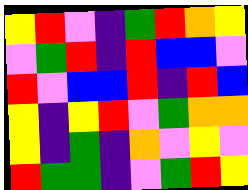[["yellow", "red", "violet", "indigo", "green", "red", "orange", "yellow"], ["violet", "green", "red", "indigo", "red", "blue", "blue", "violet"], ["red", "violet", "blue", "blue", "red", "indigo", "red", "blue"], ["yellow", "indigo", "yellow", "red", "violet", "green", "orange", "orange"], ["yellow", "indigo", "green", "indigo", "orange", "violet", "yellow", "violet"], ["red", "green", "green", "indigo", "violet", "green", "red", "yellow"]]